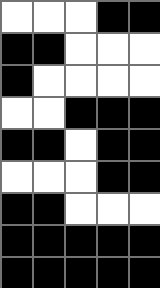[["white", "white", "white", "black", "black"], ["black", "black", "white", "white", "white"], ["black", "white", "white", "white", "white"], ["white", "white", "black", "black", "black"], ["black", "black", "white", "black", "black"], ["white", "white", "white", "black", "black"], ["black", "black", "white", "white", "white"], ["black", "black", "black", "black", "black"], ["black", "black", "black", "black", "black"]]